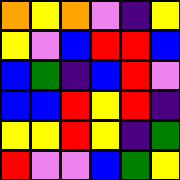[["orange", "yellow", "orange", "violet", "indigo", "yellow"], ["yellow", "violet", "blue", "red", "red", "blue"], ["blue", "green", "indigo", "blue", "red", "violet"], ["blue", "blue", "red", "yellow", "red", "indigo"], ["yellow", "yellow", "red", "yellow", "indigo", "green"], ["red", "violet", "violet", "blue", "green", "yellow"]]